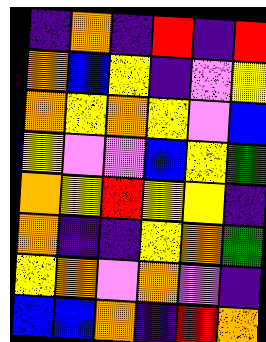[["indigo", "orange", "indigo", "red", "indigo", "red"], ["orange", "blue", "yellow", "indigo", "violet", "yellow"], ["orange", "yellow", "orange", "yellow", "violet", "blue"], ["yellow", "violet", "violet", "blue", "yellow", "green"], ["orange", "yellow", "red", "yellow", "yellow", "indigo"], ["orange", "indigo", "indigo", "yellow", "orange", "green"], ["yellow", "orange", "violet", "orange", "violet", "indigo"], ["blue", "blue", "orange", "indigo", "red", "orange"]]